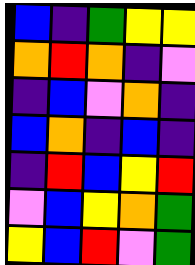[["blue", "indigo", "green", "yellow", "yellow"], ["orange", "red", "orange", "indigo", "violet"], ["indigo", "blue", "violet", "orange", "indigo"], ["blue", "orange", "indigo", "blue", "indigo"], ["indigo", "red", "blue", "yellow", "red"], ["violet", "blue", "yellow", "orange", "green"], ["yellow", "blue", "red", "violet", "green"]]